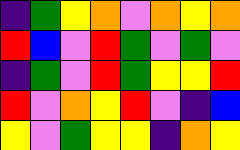[["indigo", "green", "yellow", "orange", "violet", "orange", "yellow", "orange"], ["red", "blue", "violet", "red", "green", "violet", "green", "violet"], ["indigo", "green", "violet", "red", "green", "yellow", "yellow", "red"], ["red", "violet", "orange", "yellow", "red", "violet", "indigo", "blue"], ["yellow", "violet", "green", "yellow", "yellow", "indigo", "orange", "yellow"]]